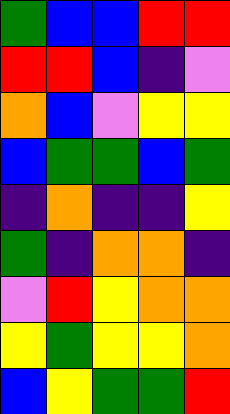[["green", "blue", "blue", "red", "red"], ["red", "red", "blue", "indigo", "violet"], ["orange", "blue", "violet", "yellow", "yellow"], ["blue", "green", "green", "blue", "green"], ["indigo", "orange", "indigo", "indigo", "yellow"], ["green", "indigo", "orange", "orange", "indigo"], ["violet", "red", "yellow", "orange", "orange"], ["yellow", "green", "yellow", "yellow", "orange"], ["blue", "yellow", "green", "green", "red"]]